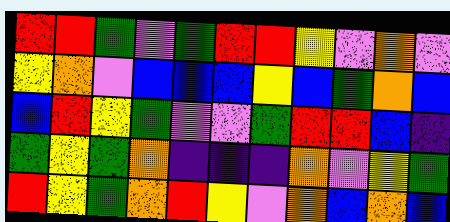[["red", "red", "green", "violet", "green", "red", "red", "yellow", "violet", "orange", "violet"], ["yellow", "orange", "violet", "blue", "blue", "blue", "yellow", "blue", "green", "orange", "blue"], ["blue", "red", "yellow", "green", "violet", "violet", "green", "red", "red", "blue", "indigo"], ["green", "yellow", "green", "orange", "indigo", "indigo", "indigo", "orange", "violet", "yellow", "green"], ["red", "yellow", "green", "orange", "red", "yellow", "violet", "orange", "blue", "orange", "blue"]]